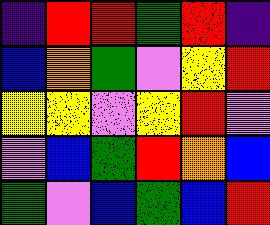[["indigo", "red", "red", "green", "red", "indigo"], ["blue", "orange", "green", "violet", "yellow", "red"], ["yellow", "yellow", "violet", "yellow", "red", "violet"], ["violet", "blue", "green", "red", "orange", "blue"], ["green", "violet", "blue", "green", "blue", "red"]]